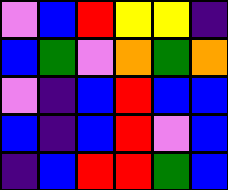[["violet", "blue", "red", "yellow", "yellow", "indigo"], ["blue", "green", "violet", "orange", "green", "orange"], ["violet", "indigo", "blue", "red", "blue", "blue"], ["blue", "indigo", "blue", "red", "violet", "blue"], ["indigo", "blue", "red", "red", "green", "blue"]]